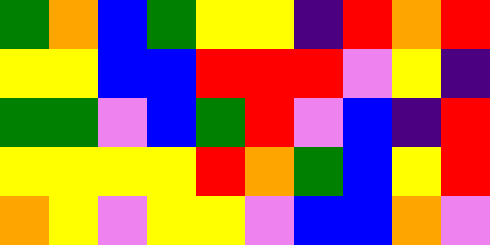[["green", "orange", "blue", "green", "yellow", "yellow", "indigo", "red", "orange", "red"], ["yellow", "yellow", "blue", "blue", "red", "red", "red", "violet", "yellow", "indigo"], ["green", "green", "violet", "blue", "green", "red", "violet", "blue", "indigo", "red"], ["yellow", "yellow", "yellow", "yellow", "red", "orange", "green", "blue", "yellow", "red"], ["orange", "yellow", "violet", "yellow", "yellow", "violet", "blue", "blue", "orange", "violet"]]